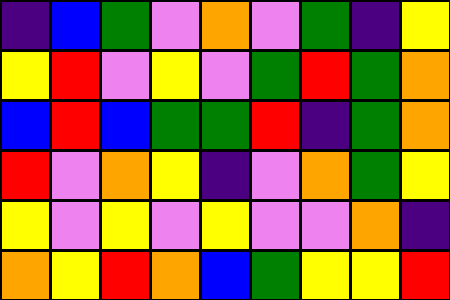[["indigo", "blue", "green", "violet", "orange", "violet", "green", "indigo", "yellow"], ["yellow", "red", "violet", "yellow", "violet", "green", "red", "green", "orange"], ["blue", "red", "blue", "green", "green", "red", "indigo", "green", "orange"], ["red", "violet", "orange", "yellow", "indigo", "violet", "orange", "green", "yellow"], ["yellow", "violet", "yellow", "violet", "yellow", "violet", "violet", "orange", "indigo"], ["orange", "yellow", "red", "orange", "blue", "green", "yellow", "yellow", "red"]]